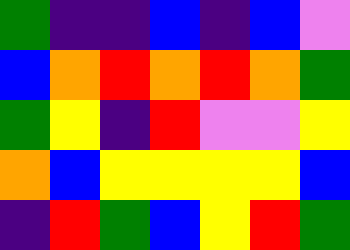[["green", "indigo", "indigo", "blue", "indigo", "blue", "violet"], ["blue", "orange", "red", "orange", "red", "orange", "green"], ["green", "yellow", "indigo", "red", "violet", "violet", "yellow"], ["orange", "blue", "yellow", "yellow", "yellow", "yellow", "blue"], ["indigo", "red", "green", "blue", "yellow", "red", "green"]]